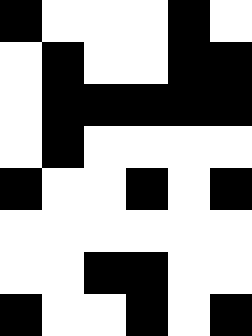[["black", "white", "white", "white", "black", "white"], ["white", "black", "white", "white", "black", "black"], ["white", "black", "black", "black", "black", "black"], ["white", "black", "white", "white", "white", "white"], ["black", "white", "white", "black", "white", "black"], ["white", "white", "white", "white", "white", "white"], ["white", "white", "black", "black", "white", "white"], ["black", "white", "white", "black", "white", "black"]]